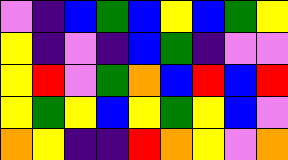[["violet", "indigo", "blue", "green", "blue", "yellow", "blue", "green", "yellow"], ["yellow", "indigo", "violet", "indigo", "blue", "green", "indigo", "violet", "violet"], ["yellow", "red", "violet", "green", "orange", "blue", "red", "blue", "red"], ["yellow", "green", "yellow", "blue", "yellow", "green", "yellow", "blue", "violet"], ["orange", "yellow", "indigo", "indigo", "red", "orange", "yellow", "violet", "orange"]]